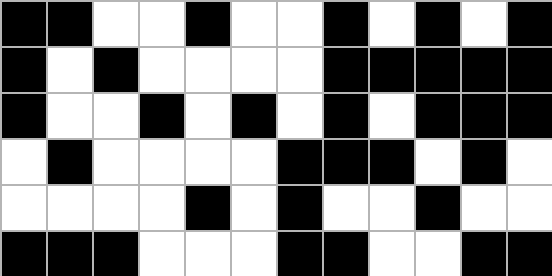[["black", "black", "white", "white", "black", "white", "white", "black", "white", "black", "white", "black"], ["black", "white", "black", "white", "white", "white", "white", "black", "black", "black", "black", "black"], ["black", "white", "white", "black", "white", "black", "white", "black", "white", "black", "black", "black"], ["white", "black", "white", "white", "white", "white", "black", "black", "black", "white", "black", "white"], ["white", "white", "white", "white", "black", "white", "black", "white", "white", "black", "white", "white"], ["black", "black", "black", "white", "white", "white", "black", "black", "white", "white", "black", "black"]]